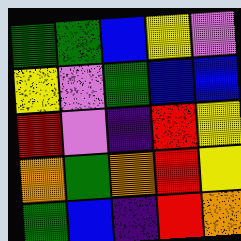[["green", "green", "blue", "yellow", "violet"], ["yellow", "violet", "green", "blue", "blue"], ["red", "violet", "indigo", "red", "yellow"], ["orange", "green", "orange", "red", "yellow"], ["green", "blue", "indigo", "red", "orange"]]